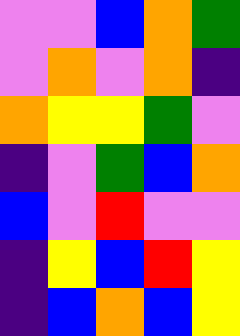[["violet", "violet", "blue", "orange", "green"], ["violet", "orange", "violet", "orange", "indigo"], ["orange", "yellow", "yellow", "green", "violet"], ["indigo", "violet", "green", "blue", "orange"], ["blue", "violet", "red", "violet", "violet"], ["indigo", "yellow", "blue", "red", "yellow"], ["indigo", "blue", "orange", "blue", "yellow"]]